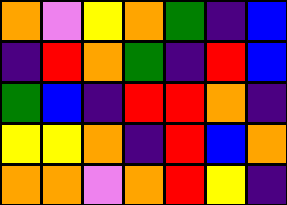[["orange", "violet", "yellow", "orange", "green", "indigo", "blue"], ["indigo", "red", "orange", "green", "indigo", "red", "blue"], ["green", "blue", "indigo", "red", "red", "orange", "indigo"], ["yellow", "yellow", "orange", "indigo", "red", "blue", "orange"], ["orange", "orange", "violet", "orange", "red", "yellow", "indigo"]]